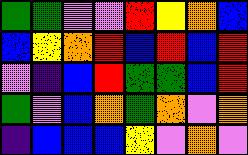[["green", "green", "violet", "violet", "red", "yellow", "orange", "blue"], ["blue", "yellow", "orange", "red", "blue", "red", "blue", "red"], ["violet", "indigo", "blue", "red", "green", "green", "blue", "red"], ["green", "violet", "blue", "orange", "green", "orange", "violet", "orange"], ["indigo", "blue", "blue", "blue", "yellow", "violet", "orange", "violet"]]